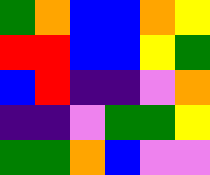[["green", "orange", "blue", "blue", "orange", "yellow"], ["red", "red", "blue", "blue", "yellow", "green"], ["blue", "red", "indigo", "indigo", "violet", "orange"], ["indigo", "indigo", "violet", "green", "green", "yellow"], ["green", "green", "orange", "blue", "violet", "violet"]]